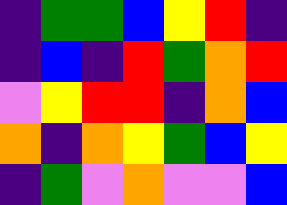[["indigo", "green", "green", "blue", "yellow", "red", "indigo"], ["indigo", "blue", "indigo", "red", "green", "orange", "red"], ["violet", "yellow", "red", "red", "indigo", "orange", "blue"], ["orange", "indigo", "orange", "yellow", "green", "blue", "yellow"], ["indigo", "green", "violet", "orange", "violet", "violet", "blue"]]